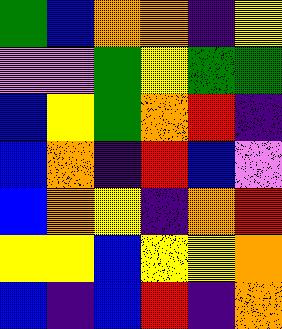[["green", "blue", "orange", "orange", "indigo", "yellow"], ["violet", "violet", "green", "yellow", "green", "green"], ["blue", "yellow", "green", "orange", "red", "indigo"], ["blue", "orange", "indigo", "red", "blue", "violet"], ["blue", "orange", "yellow", "indigo", "orange", "red"], ["yellow", "yellow", "blue", "yellow", "yellow", "orange"], ["blue", "indigo", "blue", "red", "indigo", "orange"]]